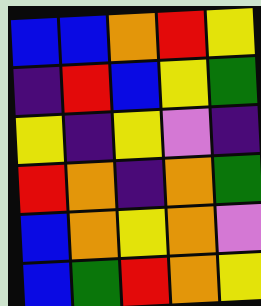[["blue", "blue", "orange", "red", "yellow"], ["indigo", "red", "blue", "yellow", "green"], ["yellow", "indigo", "yellow", "violet", "indigo"], ["red", "orange", "indigo", "orange", "green"], ["blue", "orange", "yellow", "orange", "violet"], ["blue", "green", "red", "orange", "yellow"]]